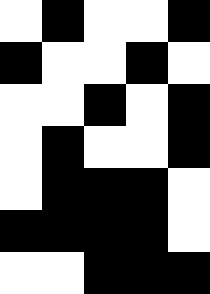[["white", "black", "white", "white", "black"], ["black", "white", "white", "black", "white"], ["white", "white", "black", "white", "black"], ["white", "black", "white", "white", "black"], ["white", "black", "black", "black", "white"], ["black", "black", "black", "black", "white"], ["white", "white", "black", "black", "black"]]